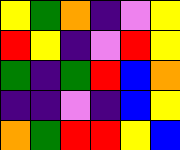[["yellow", "green", "orange", "indigo", "violet", "yellow"], ["red", "yellow", "indigo", "violet", "red", "yellow"], ["green", "indigo", "green", "red", "blue", "orange"], ["indigo", "indigo", "violet", "indigo", "blue", "yellow"], ["orange", "green", "red", "red", "yellow", "blue"]]